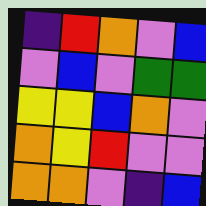[["indigo", "red", "orange", "violet", "blue"], ["violet", "blue", "violet", "green", "green"], ["yellow", "yellow", "blue", "orange", "violet"], ["orange", "yellow", "red", "violet", "violet"], ["orange", "orange", "violet", "indigo", "blue"]]